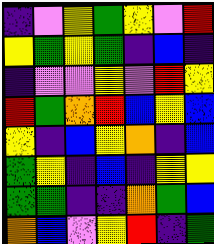[["indigo", "violet", "yellow", "green", "yellow", "violet", "red"], ["yellow", "green", "yellow", "green", "indigo", "blue", "indigo"], ["indigo", "violet", "violet", "yellow", "violet", "red", "yellow"], ["red", "green", "orange", "red", "blue", "yellow", "blue"], ["yellow", "indigo", "blue", "yellow", "orange", "indigo", "blue"], ["green", "yellow", "indigo", "blue", "indigo", "yellow", "yellow"], ["green", "green", "indigo", "indigo", "orange", "green", "blue"], ["orange", "blue", "violet", "yellow", "red", "indigo", "green"]]